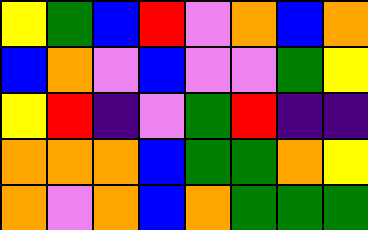[["yellow", "green", "blue", "red", "violet", "orange", "blue", "orange"], ["blue", "orange", "violet", "blue", "violet", "violet", "green", "yellow"], ["yellow", "red", "indigo", "violet", "green", "red", "indigo", "indigo"], ["orange", "orange", "orange", "blue", "green", "green", "orange", "yellow"], ["orange", "violet", "orange", "blue", "orange", "green", "green", "green"]]